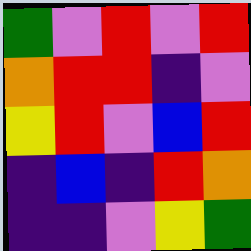[["green", "violet", "red", "violet", "red"], ["orange", "red", "red", "indigo", "violet"], ["yellow", "red", "violet", "blue", "red"], ["indigo", "blue", "indigo", "red", "orange"], ["indigo", "indigo", "violet", "yellow", "green"]]